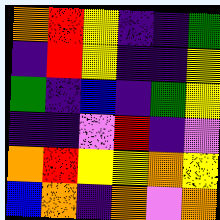[["orange", "red", "yellow", "indigo", "indigo", "green"], ["indigo", "red", "yellow", "indigo", "indigo", "yellow"], ["green", "indigo", "blue", "indigo", "green", "yellow"], ["indigo", "indigo", "violet", "red", "indigo", "violet"], ["orange", "red", "yellow", "yellow", "orange", "yellow"], ["blue", "orange", "indigo", "orange", "violet", "orange"]]